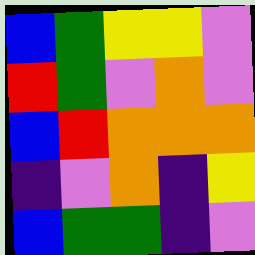[["blue", "green", "yellow", "yellow", "violet"], ["red", "green", "violet", "orange", "violet"], ["blue", "red", "orange", "orange", "orange"], ["indigo", "violet", "orange", "indigo", "yellow"], ["blue", "green", "green", "indigo", "violet"]]